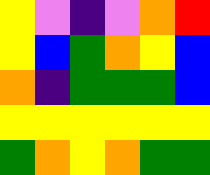[["yellow", "violet", "indigo", "violet", "orange", "red"], ["yellow", "blue", "green", "orange", "yellow", "blue"], ["orange", "indigo", "green", "green", "green", "blue"], ["yellow", "yellow", "yellow", "yellow", "yellow", "yellow"], ["green", "orange", "yellow", "orange", "green", "green"]]